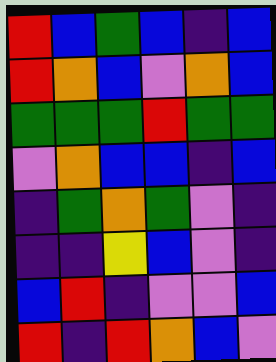[["red", "blue", "green", "blue", "indigo", "blue"], ["red", "orange", "blue", "violet", "orange", "blue"], ["green", "green", "green", "red", "green", "green"], ["violet", "orange", "blue", "blue", "indigo", "blue"], ["indigo", "green", "orange", "green", "violet", "indigo"], ["indigo", "indigo", "yellow", "blue", "violet", "indigo"], ["blue", "red", "indigo", "violet", "violet", "blue"], ["red", "indigo", "red", "orange", "blue", "violet"]]